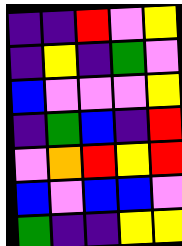[["indigo", "indigo", "red", "violet", "yellow"], ["indigo", "yellow", "indigo", "green", "violet"], ["blue", "violet", "violet", "violet", "yellow"], ["indigo", "green", "blue", "indigo", "red"], ["violet", "orange", "red", "yellow", "red"], ["blue", "violet", "blue", "blue", "violet"], ["green", "indigo", "indigo", "yellow", "yellow"]]